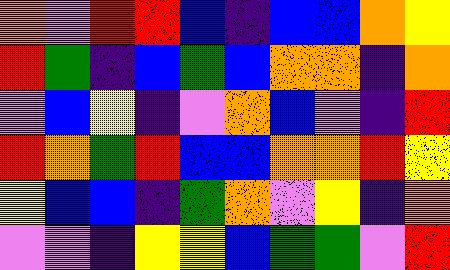[["orange", "violet", "red", "red", "blue", "indigo", "blue", "blue", "orange", "yellow"], ["red", "green", "indigo", "blue", "green", "blue", "orange", "orange", "indigo", "orange"], ["violet", "blue", "yellow", "indigo", "violet", "orange", "blue", "violet", "indigo", "red"], ["red", "orange", "green", "red", "blue", "blue", "orange", "orange", "red", "yellow"], ["yellow", "blue", "blue", "indigo", "green", "orange", "violet", "yellow", "indigo", "orange"], ["violet", "violet", "indigo", "yellow", "yellow", "blue", "green", "green", "violet", "red"]]